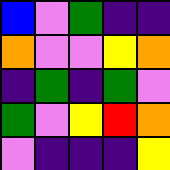[["blue", "violet", "green", "indigo", "indigo"], ["orange", "violet", "violet", "yellow", "orange"], ["indigo", "green", "indigo", "green", "violet"], ["green", "violet", "yellow", "red", "orange"], ["violet", "indigo", "indigo", "indigo", "yellow"]]